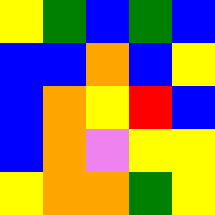[["yellow", "green", "blue", "green", "blue"], ["blue", "blue", "orange", "blue", "yellow"], ["blue", "orange", "yellow", "red", "blue"], ["blue", "orange", "violet", "yellow", "yellow"], ["yellow", "orange", "orange", "green", "yellow"]]